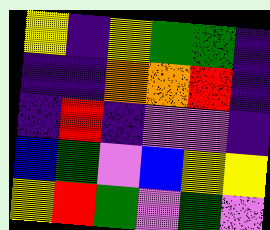[["yellow", "indigo", "yellow", "green", "green", "indigo"], ["indigo", "indigo", "orange", "orange", "red", "indigo"], ["indigo", "red", "indigo", "violet", "violet", "indigo"], ["blue", "green", "violet", "blue", "yellow", "yellow"], ["yellow", "red", "green", "violet", "green", "violet"]]